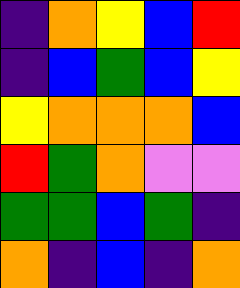[["indigo", "orange", "yellow", "blue", "red"], ["indigo", "blue", "green", "blue", "yellow"], ["yellow", "orange", "orange", "orange", "blue"], ["red", "green", "orange", "violet", "violet"], ["green", "green", "blue", "green", "indigo"], ["orange", "indigo", "blue", "indigo", "orange"]]